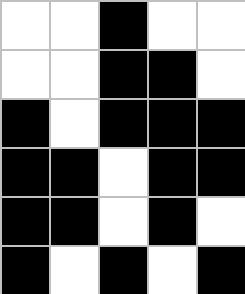[["white", "white", "black", "white", "white"], ["white", "white", "black", "black", "white"], ["black", "white", "black", "black", "black"], ["black", "black", "white", "black", "black"], ["black", "black", "white", "black", "white"], ["black", "white", "black", "white", "black"]]